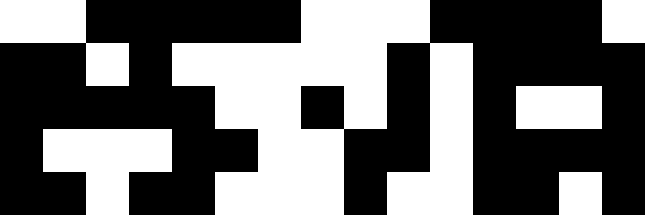[["white", "white", "black", "black", "black", "black", "black", "white", "white", "white", "black", "black", "black", "black", "white"], ["black", "black", "white", "black", "white", "white", "white", "white", "white", "black", "white", "black", "black", "black", "black"], ["black", "black", "black", "black", "black", "white", "white", "black", "white", "black", "white", "black", "white", "white", "black"], ["black", "white", "white", "white", "black", "black", "white", "white", "black", "black", "white", "black", "black", "black", "black"], ["black", "black", "white", "black", "black", "white", "white", "white", "black", "white", "white", "black", "black", "white", "black"]]